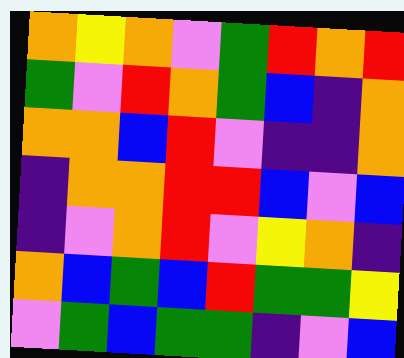[["orange", "yellow", "orange", "violet", "green", "red", "orange", "red"], ["green", "violet", "red", "orange", "green", "blue", "indigo", "orange"], ["orange", "orange", "blue", "red", "violet", "indigo", "indigo", "orange"], ["indigo", "orange", "orange", "red", "red", "blue", "violet", "blue"], ["indigo", "violet", "orange", "red", "violet", "yellow", "orange", "indigo"], ["orange", "blue", "green", "blue", "red", "green", "green", "yellow"], ["violet", "green", "blue", "green", "green", "indigo", "violet", "blue"]]